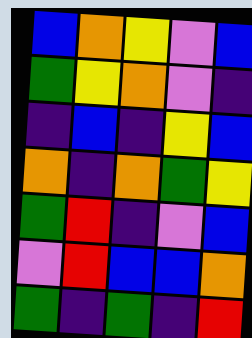[["blue", "orange", "yellow", "violet", "blue"], ["green", "yellow", "orange", "violet", "indigo"], ["indigo", "blue", "indigo", "yellow", "blue"], ["orange", "indigo", "orange", "green", "yellow"], ["green", "red", "indigo", "violet", "blue"], ["violet", "red", "blue", "blue", "orange"], ["green", "indigo", "green", "indigo", "red"]]